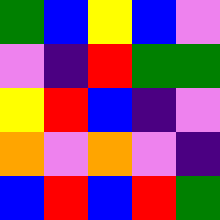[["green", "blue", "yellow", "blue", "violet"], ["violet", "indigo", "red", "green", "green"], ["yellow", "red", "blue", "indigo", "violet"], ["orange", "violet", "orange", "violet", "indigo"], ["blue", "red", "blue", "red", "green"]]